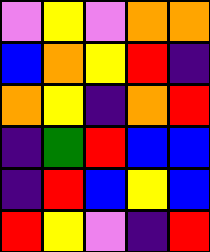[["violet", "yellow", "violet", "orange", "orange"], ["blue", "orange", "yellow", "red", "indigo"], ["orange", "yellow", "indigo", "orange", "red"], ["indigo", "green", "red", "blue", "blue"], ["indigo", "red", "blue", "yellow", "blue"], ["red", "yellow", "violet", "indigo", "red"]]